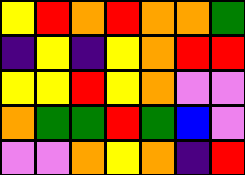[["yellow", "red", "orange", "red", "orange", "orange", "green"], ["indigo", "yellow", "indigo", "yellow", "orange", "red", "red"], ["yellow", "yellow", "red", "yellow", "orange", "violet", "violet"], ["orange", "green", "green", "red", "green", "blue", "violet"], ["violet", "violet", "orange", "yellow", "orange", "indigo", "red"]]